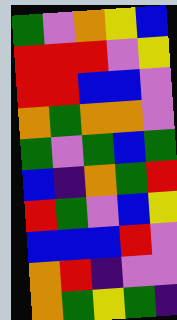[["green", "violet", "orange", "yellow", "blue"], ["red", "red", "red", "violet", "yellow"], ["red", "red", "blue", "blue", "violet"], ["orange", "green", "orange", "orange", "violet"], ["green", "violet", "green", "blue", "green"], ["blue", "indigo", "orange", "green", "red"], ["red", "green", "violet", "blue", "yellow"], ["blue", "blue", "blue", "red", "violet"], ["orange", "red", "indigo", "violet", "violet"], ["orange", "green", "yellow", "green", "indigo"]]